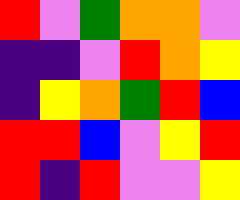[["red", "violet", "green", "orange", "orange", "violet"], ["indigo", "indigo", "violet", "red", "orange", "yellow"], ["indigo", "yellow", "orange", "green", "red", "blue"], ["red", "red", "blue", "violet", "yellow", "red"], ["red", "indigo", "red", "violet", "violet", "yellow"]]